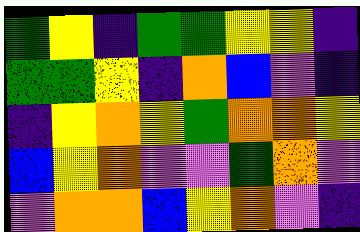[["green", "yellow", "indigo", "green", "green", "yellow", "yellow", "indigo"], ["green", "green", "yellow", "indigo", "orange", "blue", "violet", "indigo"], ["indigo", "yellow", "orange", "yellow", "green", "orange", "orange", "yellow"], ["blue", "yellow", "orange", "violet", "violet", "green", "orange", "violet"], ["violet", "orange", "orange", "blue", "yellow", "orange", "violet", "indigo"]]